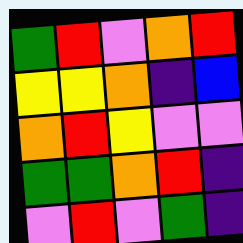[["green", "red", "violet", "orange", "red"], ["yellow", "yellow", "orange", "indigo", "blue"], ["orange", "red", "yellow", "violet", "violet"], ["green", "green", "orange", "red", "indigo"], ["violet", "red", "violet", "green", "indigo"]]